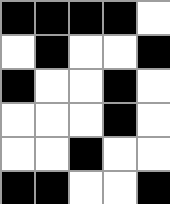[["black", "black", "black", "black", "white"], ["white", "black", "white", "white", "black"], ["black", "white", "white", "black", "white"], ["white", "white", "white", "black", "white"], ["white", "white", "black", "white", "white"], ["black", "black", "white", "white", "black"]]